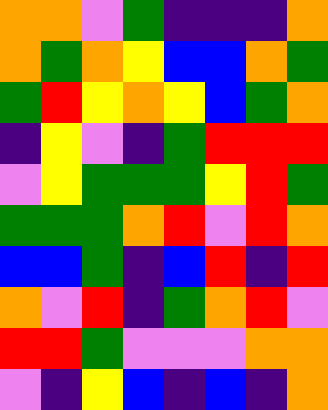[["orange", "orange", "violet", "green", "indigo", "indigo", "indigo", "orange"], ["orange", "green", "orange", "yellow", "blue", "blue", "orange", "green"], ["green", "red", "yellow", "orange", "yellow", "blue", "green", "orange"], ["indigo", "yellow", "violet", "indigo", "green", "red", "red", "red"], ["violet", "yellow", "green", "green", "green", "yellow", "red", "green"], ["green", "green", "green", "orange", "red", "violet", "red", "orange"], ["blue", "blue", "green", "indigo", "blue", "red", "indigo", "red"], ["orange", "violet", "red", "indigo", "green", "orange", "red", "violet"], ["red", "red", "green", "violet", "violet", "violet", "orange", "orange"], ["violet", "indigo", "yellow", "blue", "indigo", "blue", "indigo", "orange"]]